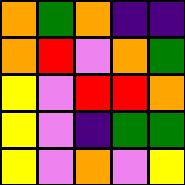[["orange", "green", "orange", "indigo", "indigo"], ["orange", "red", "violet", "orange", "green"], ["yellow", "violet", "red", "red", "orange"], ["yellow", "violet", "indigo", "green", "green"], ["yellow", "violet", "orange", "violet", "yellow"]]